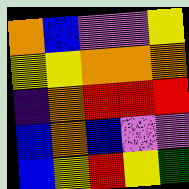[["orange", "blue", "violet", "violet", "yellow"], ["yellow", "yellow", "orange", "orange", "orange"], ["indigo", "orange", "red", "red", "red"], ["blue", "orange", "blue", "violet", "violet"], ["blue", "yellow", "red", "yellow", "green"]]